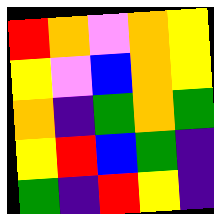[["red", "orange", "violet", "orange", "yellow"], ["yellow", "violet", "blue", "orange", "yellow"], ["orange", "indigo", "green", "orange", "green"], ["yellow", "red", "blue", "green", "indigo"], ["green", "indigo", "red", "yellow", "indigo"]]